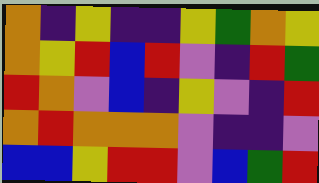[["orange", "indigo", "yellow", "indigo", "indigo", "yellow", "green", "orange", "yellow"], ["orange", "yellow", "red", "blue", "red", "violet", "indigo", "red", "green"], ["red", "orange", "violet", "blue", "indigo", "yellow", "violet", "indigo", "red"], ["orange", "red", "orange", "orange", "orange", "violet", "indigo", "indigo", "violet"], ["blue", "blue", "yellow", "red", "red", "violet", "blue", "green", "red"]]